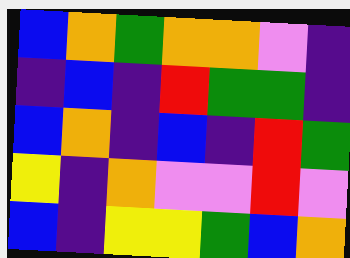[["blue", "orange", "green", "orange", "orange", "violet", "indigo"], ["indigo", "blue", "indigo", "red", "green", "green", "indigo"], ["blue", "orange", "indigo", "blue", "indigo", "red", "green"], ["yellow", "indigo", "orange", "violet", "violet", "red", "violet"], ["blue", "indigo", "yellow", "yellow", "green", "blue", "orange"]]